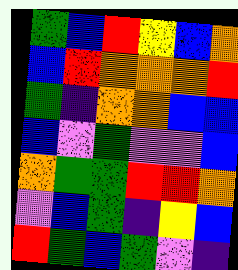[["green", "blue", "red", "yellow", "blue", "orange"], ["blue", "red", "orange", "orange", "orange", "red"], ["green", "indigo", "orange", "orange", "blue", "blue"], ["blue", "violet", "green", "violet", "violet", "blue"], ["orange", "green", "green", "red", "red", "orange"], ["violet", "blue", "green", "indigo", "yellow", "blue"], ["red", "green", "blue", "green", "violet", "indigo"]]